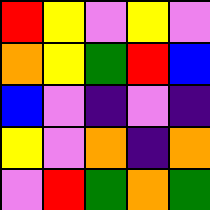[["red", "yellow", "violet", "yellow", "violet"], ["orange", "yellow", "green", "red", "blue"], ["blue", "violet", "indigo", "violet", "indigo"], ["yellow", "violet", "orange", "indigo", "orange"], ["violet", "red", "green", "orange", "green"]]